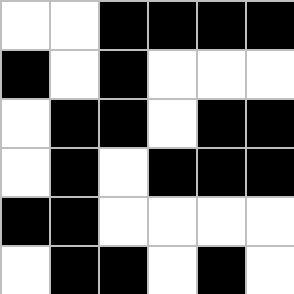[["white", "white", "black", "black", "black", "black"], ["black", "white", "black", "white", "white", "white"], ["white", "black", "black", "white", "black", "black"], ["white", "black", "white", "black", "black", "black"], ["black", "black", "white", "white", "white", "white"], ["white", "black", "black", "white", "black", "white"]]